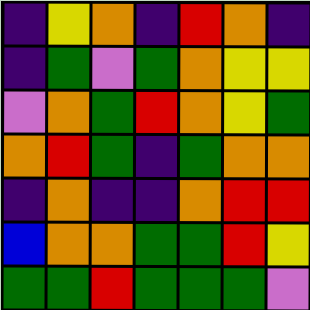[["indigo", "yellow", "orange", "indigo", "red", "orange", "indigo"], ["indigo", "green", "violet", "green", "orange", "yellow", "yellow"], ["violet", "orange", "green", "red", "orange", "yellow", "green"], ["orange", "red", "green", "indigo", "green", "orange", "orange"], ["indigo", "orange", "indigo", "indigo", "orange", "red", "red"], ["blue", "orange", "orange", "green", "green", "red", "yellow"], ["green", "green", "red", "green", "green", "green", "violet"]]